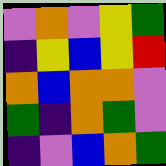[["violet", "orange", "violet", "yellow", "green"], ["indigo", "yellow", "blue", "yellow", "red"], ["orange", "blue", "orange", "orange", "violet"], ["green", "indigo", "orange", "green", "violet"], ["indigo", "violet", "blue", "orange", "green"]]